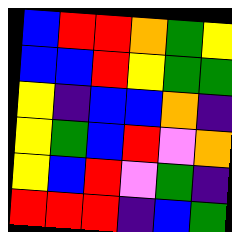[["blue", "red", "red", "orange", "green", "yellow"], ["blue", "blue", "red", "yellow", "green", "green"], ["yellow", "indigo", "blue", "blue", "orange", "indigo"], ["yellow", "green", "blue", "red", "violet", "orange"], ["yellow", "blue", "red", "violet", "green", "indigo"], ["red", "red", "red", "indigo", "blue", "green"]]